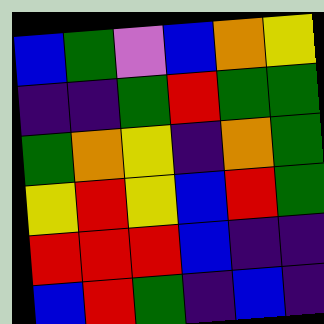[["blue", "green", "violet", "blue", "orange", "yellow"], ["indigo", "indigo", "green", "red", "green", "green"], ["green", "orange", "yellow", "indigo", "orange", "green"], ["yellow", "red", "yellow", "blue", "red", "green"], ["red", "red", "red", "blue", "indigo", "indigo"], ["blue", "red", "green", "indigo", "blue", "indigo"]]